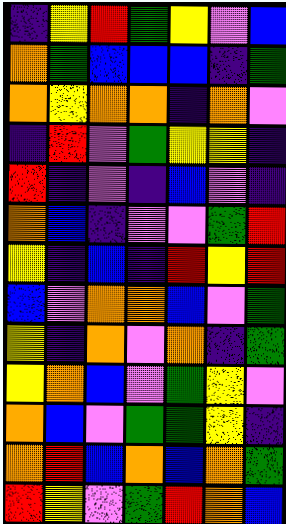[["indigo", "yellow", "red", "green", "yellow", "violet", "blue"], ["orange", "green", "blue", "blue", "blue", "indigo", "green"], ["orange", "yellow", "orange", "orange", "indigo", "orange", "violet"], ["indigo", "red", "violet", "green", "yellow", "yellow", "indigo"], ["red", "indigo", "violet", "indigo", "blue", "violet", "indigo"], ["orange", "blue", "indigo", "violet", "violet", "green", "red"], ["yellow", "indigo", "blue", "indigo", "red", "yellow", "red"], ["blue", "violet", "orange", "orange", "blue", "violet", "green"], ["yellow", "indigo", "orange", "violet", "orange", "indigo", "green"], ["yellow", "orange", "blue", "violet", "green", "yellow", "violet"], ["orange", "blue", "violet", "green", "green", "yellow", "indigo"], ["orange", "red", "blue", "orange", "blue", "orange", "green"], ["red", "yellow", "violet", "green", "red", "orange", "blue"]]